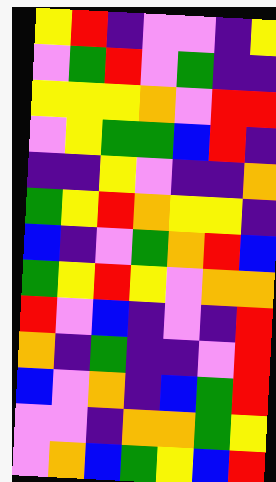[["yellow", "red", "indigo", "violet", "violet", "indigo", "yellow"], ["violet", "green", "red", "violet", "green", "indigo", "indigo"], ["yellow", "yellow", "yellow", "orange", "violet", "red", "red"], ["violet", "yellow", "green", "green", "blue", "red", "indigo"], ["indigo", "indigo", "yellow", "violet", "indigo", "indigo", "orange"], ["green", "yellow", "red", "orange", "yellow", "yellow", "indigo"], ["blue", "indigo", "violet", "green", "orange", "red", "blue"], ["green", "yellow", "red", "yellow", "violet", "orange", "orange"], ["red", "violet", "blue", "indigo", "violet", "indigo", "red"], ["orange", "indigo", "green", "indigo", "indigo", "violet", "red"], ["blue", "violet", "orange", "indigo", "blue", "green", "red"], ["violet", "violet", "indigo", "orange", "orange", "green", "yellow"], ["violet", "orange", "blue", "green", "yellow", "blue", "red"]]